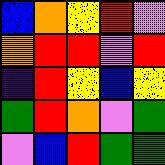[["blue", "orange", "yellow", "red", "violet"], ["orange", "red", "red", "violet", "red"], ["indigo", "red", "yellow", "blue", "yellow"], ["green", "red", "orange", "violet", "green"], ["violet", "blue", "red", "green", "green"]]